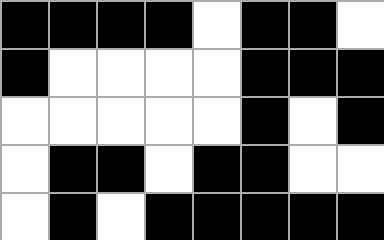[["black", "black", "black", "black", "white", "black", "black", "white"], ["black", "white", "white", "white", "white", "black", "black", "black"], ["white", "white", "white", "white", "white", "black", "white", "black"], ["white", "black", "black", "white", "black", "black", "white", "white"], ["white", "black", "white", "black", "black", "black", "black", "black"]]